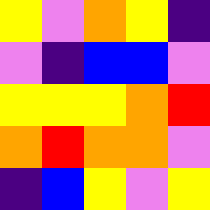[["yellow", "violet", "orange", "yellow", "indigo"], ["violet", "indigo", "blue", "blue", "violet"], ["yellow", "yellow", "yellow", "orange", "red"], ["orange", "red", "orange", "orange", "violet"], ["indigo", "blue", "yellow", "violet", "yellow"]]